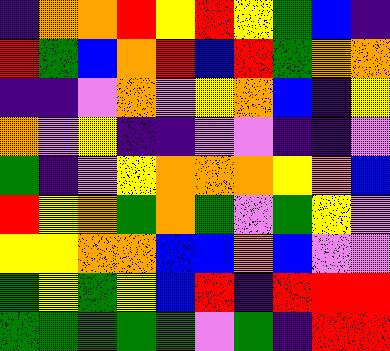[["indigo", "orange", "orange", "red", "yellow", "red", "yellow", "green", "blue", "indigo"], ["red", "green", "blue", "orange", "red", "blue", "red", "green", "orange", "orange"], ["indigo", "indigo", "violet", "orange", "violet", "yellow", "orange", "blue", "indigo", "yellow"], ["orange", "violet", "yellow", "indigo", "indigo", "violet", "violet", "indigo", "indigo", "violet"], ["green", "indigo", "violet", "yellow", "orange", "orange", "orange", "yellow", "orange", "blue"], ["red", "yellow", "orange", "green", "orange", "green", "violet", "green", "yellow", "violet"], ["yellow", "yellow", "orange", "orange", "blue", "blue", "orange", "blue", "violet", "violet"], ["green", "yellow", "green", "yellow", "blue", "red", "indigo", "red", "red", "red"], ["green", "green", "green", "green", "green", "violet", "green", "indigo", "red", "red"]]